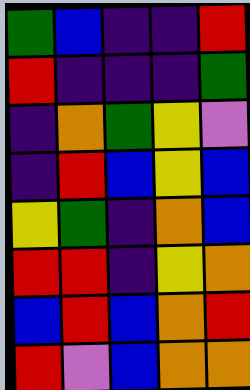[["green", "blue", "indigo", "indigo", "red"], ["red", "indigo", "indigo", "indigo", "green"], ["indigo", "orange", "green", "yellow", "violet"], ["indigo", "red", "blue", "yellow", "blue"], ["yellow", "green", "indigo", "orange", "blue"], ["red", "red", "indigo", "yellow", "orange"], ["blue", "red", "blue", "orange", "red"], ["red", "violet", "blue", "orange", "orange"]]